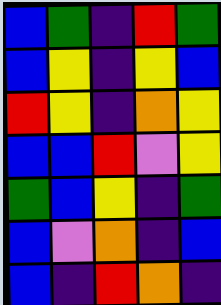[["blue", "green", "indigo", "red", "green"], ["blue", "yellow", "indigo", "yellow", "blue"], ["red", "yellow", "indigo", "orange", "yellow"], ["blue", "blue", "red", "violet", "yellow"], ["green", "blue", "yellow", "indigo", "green"], ["blue", "violet", "orange", "indigo", "blue"], ["blue", "indigo", "red", "orange", "indigo"]]